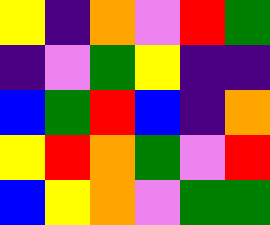[["yellow", "indigo", "orange", "violet", "red", "green"], ["indigo", "violet", "green", "yellow", "indigo", "indigo"], ["blue", "green", "red", "blue", "indigo", "orange"], ["yellow", "red", "orange", "green", "violet", "red"], ["blue", "yellow", "orange", "violet", "green", "green"]]